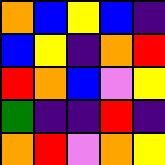[["orange", "blue", "yellow", "blue", "indigo"], ["blue", "yellow", "indigo", "orange", "red"], ["red", "orange", "blue", "violet", "yellow"], ["green", "indigo", "indigo", "red", "indigo"], ["orange", "red", "violet", "orange", "yellow"]]